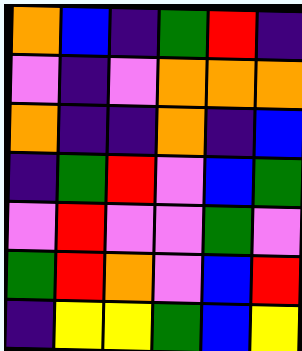[["orange", "blue", "indigo", "green", "red", "indigo"], ["violet", "indigo", "violet", "orange", "orange", "orange"], ["orange", "indigo", "indigo", "orange", "indigo", "blue"], ["indigo", "green", "red", "violet", "blue", "green"], ["violet", "red", "violet", "violet", "green", "violet"], ["green", "red", "orange", "violet", "blue", "red"], ["indigo", "yellow", "yellow", "green", "blue", "yellow"]]